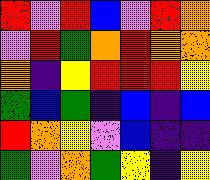[["red", "violet", "red", "blue", "violet", "red", "orange"], ["violet", "red", "green", "orange", "red", "orange", "orange"], ["orange", "indigo", "yellow", "red", "red", "red", "yellow"], ["green", "blue", "green", "indigo", "blue", "indigo", "blue"], ["red", "orange", "yellow", "violet", "blue", "indigo", "indigo"], ["green", "violet", "orange", "green", "yellow", "indigo", "yellow"]]